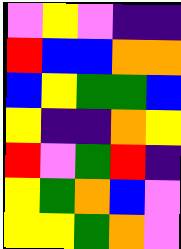[["violet", "yellow", "violet", "indigo", "indigo"], ["red", "blue", "blue", "orange", "orange"], ["blue", "yellow", "green", "green", "blue"], ["yellow", "indigo", "indigo", "orange", "yellow"], ["red", "violet", "green", "red", "indigo"], ["yellow", "green", "orange", "blue", "violet"], ["yellow", "yellow", "green", "orange", "violet"]]